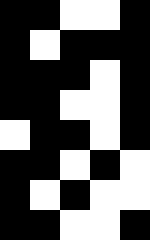[["black", "black", "white", "white", "black"], ["black", "white", "black", "black", "black"], ["black", "black", "black", "white", "black"], ["black", "black", "white", "white", "black"], ["white", "black", "black", "white", "black"], ["black", "black", "white", "black", "white"], ["black", "white", "black", "white", "white"], ["black", "black", "white", "white", "black"]]